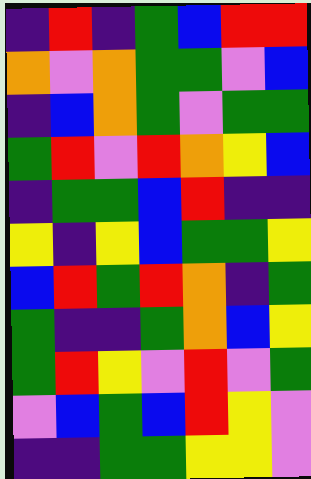[["indigo", "red", "indigo", "green", "blue", "red", "red"], ["orange", "violet", "orange", "green", "green", "violet", "blue"], ["indigo", "blue", "orange", "green", "violet", "green", "green"], ["green", "red", "violet", "red", "orange", "yellow", "blue"], ["indigo", "green", "green", "blue", "red", "indigo", "indigo"], ["yellow", "indigo", "yellow", "blue", "green", "green", "yellow"], ["blue", "red", "green", "red", "orange", "indigo", "green"], ["green", "indigo", "indigo", "green", "orange", "blue", "yellow"], ["green", "red", "yellow", "violet", "red", "violet", "green"], ["violet", "blue", "green", "blue", "red", "yellow", "violet"], ["indigo", "indigo", "green", "green", "yellow", "yellow", "violet"]]